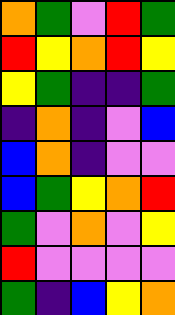[["orange", "green", "violet", "red", "green"], ["red", "yellow", "orange", "red", "yellow"], ["yellow", "green", "indigo", "indigo", "green"], ["indigo", "orange", "indigo", "violet", "blue"], ["blue", "orange", "indigo", "violet", "violet"], ["blue", "green", "yellow", "orange", "red"], ["green", "violet", "orange", "violet", "yellow"], ["red", "violet", "violet", "violet", "violet"], ["green", "indigo", "blue", "yellow", "orange"]]